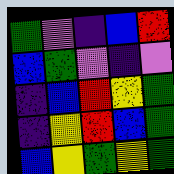[["green", "violet", "indigo", "blue", "red"], ["blue", "green", "violet", "indigo", "violet"], ["indigo", "blue", "red", "yellow", "green"], ["indigo", "yellow", "red", "blue", "green"], ["blue", "yellow", "green", "yellow", "green"]]